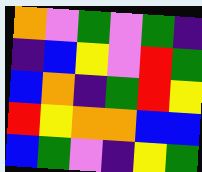[["orange", "violet", "green", "violet", "green", "indigo"], ["indigo", "blue", "yellow", "violet", "red", "green"], ["blue", "orange", "indigo", "green", "red", "yellow"], ["red", "yellow", "orange", "orange", "blue", "blue"], ["blue", "green", "violet", "indigo", "yellow", "green"]]